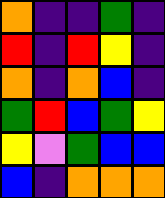[["orange", "indigo", "indigo", "green", "indigo"], ["red", "indigo", "red", "yellow", "indigo"], ["orange", "indigo", "orange", "blue", "indigo"], ["green", "red", "blue", "green", "yellow"], ["yellow", "violet", "green", "blue", "blue"], ["blue", "indigo", "orange", "orange", "orange"]]